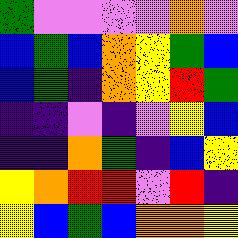[["green", "violet", "violet", "violet", "violet", "orange", "violet"], ["blue", "green", "blue", "orange", "yellow", "green", "blue"], ["blue", "green", "indigo", "orange", "yellow", "red", "green"], ["indigo", "indigo", "violet", "indigo", "violet", "yellow", "blue"], ["indigo", "indigo", "orange", "green", "indigo", "blue", "yellow"], ["yellow", "orange", "red", "red", "violet", "red", "indigo"], ["yellow", "blue", "green", "blue", "orange", "orange", "yellow"]]